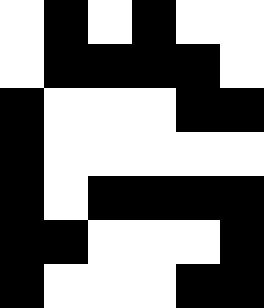[["white", "black", "white", "black", "white", "white"], ["white", "black", "black", "black", "black", "white"], ["black", "white", "white", "white", "black", "black"], ["black", "white", "white", "white", "white", "white"], ["black", "white", "black", "black", "black", "black"], ["black", "black", "white", "white", "white", "black"], ["black", "white", "white", "white", "black", "black"]]